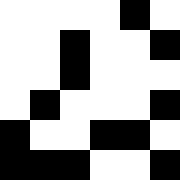[["white", "white", "white", "white", "black", "white"], ["white", "white", "black", "white", "white", "black"], ["white", "white", "black", "white", "white", "white"], ["white", "black", "white", "white", "white", "black"], ["black", "white", "white", "black", "black", "white"], ["black", "black", "black", "white", "white", "black"]]